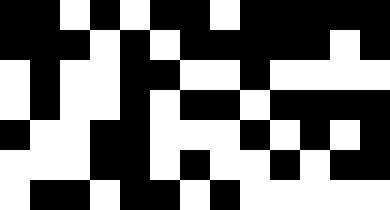[["black", "black", "white", "black", "white", "black", "black", "white", "black", "black", "black", "black", "black"], ["black", "black", "black", "white", "black", "white", "black", "black", "black", "black", "black", "white", "black"], ["white", "black", "white", "white", "black", "black", "white", "white", "black", "white", "white", "white", "white"], ["white", "black", "white", "white", "black", "white", "black", "black", "white", "black", "black", "black", "black"], ["black", "white", "white", "black", "black", "white", "white", "white", "black", "white", "black", "white", "black"], ["white", "white", "white", "black", "black", "white", "black", "white", "white", "black", "white", "black", "black"], ["white", "black", "black", "white", "black", "black", "white", "black", "white", "white", "white", "white", "white"]]